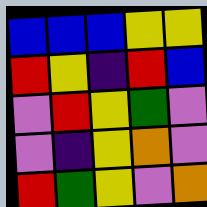[["blue", "blue", "blue", "yellow", "yellow"], ["red", "yellow", "indigo", "red", "blue"], ["violet", "red", "yellow", "green", "violet"], ["violet", "indigo", "yellow", "orange", "violet"], ["red", "green", "yellow", "violet", "orange"]]